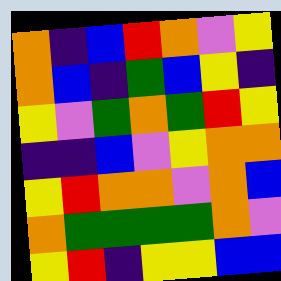[["orange", "indigo", "blue", "red", "orange", "violet", "yellow"], ["orange", "blue", "indigo", "green", "blue", "yellow", "indigo"], ["yellow", "violet", "green", "orange", "green", "red", "yellow"], ["indigo", "indigo", "blue", "violet", "yellow", "orange", "orange"], ["yellow", "red", "orange", "orange", "violet", "orange", "blue"], ["orange", "green", "green", "green", "green", "orange", "violet"], ["yellow", "red", "indigo", "yellow", "yellow", "blue", "blue"]]